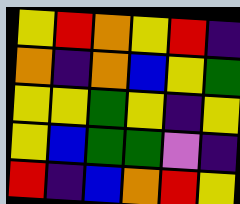[["yellow", "red", "orange", "yellow", "red", "indigo"], ["orange", "indigo", "orange", "blue", "yellow", "green"], ["yellow", "yellow", "green", "yellow", "indigo", "yellow"], ["yellow", "blue", "green", "green", "violet", "indigo"], ["red", "indigo", "blue", "orange", "red", "yellow"]]